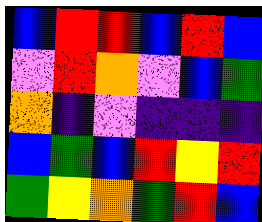[["blue", "red", "red", "blue", "red", "blue"], ["violet", "red", "orange", "violet", "blue", "green"], ["orange", "indigo", "violet", "indigo", "indigo", "indigo"], ["blue", "green", "blue", "red", "yellow", "red"], ["green", "yellow", "orange", "green", "red", "blue"]]